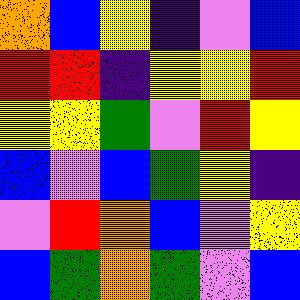[["orange", "blue", "yellow", "indigo", "violet", "blue"], ["red", "red", "indigo", "yellow", "yellow", "red"], ["yellow", "yellow", "green", "violet", "red", "yellow"], ["blue", "violet", "blue", "green", "yellow", "indigo"], ["violet", "red", "orange", "blue", "violet", "yellow"], ["blue", "green", "orange", "green", "violet", "blue"]]